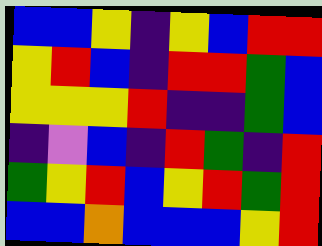[["blue", "blue", "yellow", "indigo", "yellow", "blue", "red", "red"], ["yellow", "red", "blue", "indigo", "red", "red", "green", "blue"], ["yellow", "yellow", "yellow", "red", "indigo", "indigo", "green", "blue"], ["indigo", "violet", "blue", "indigo", "red", "green", "indigo", "red"], ["green", "yellow", "red", "blue", "yellow", "red", "green", "red"], ["blue", "blue", "orange", "blue", "blue", "blue", "yellow", "red"]]